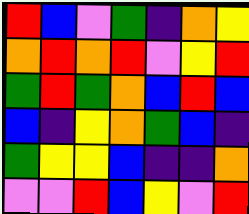[["red", "blue", "violet", "green", "indigo", "orange", "yellow"], ["orange", "red", "orange", "red", "violet", "yellow", "red"], ["green", "red", "green", "orange", "blue", "red", "blue"], ["blue", "indigo", "yellow", "orange", "green", "blue", "indigo"], ["green", "yellow", "yellow", "blue", "indigo", "indigo", "orange"], ["violet", "violet", "red", "blue", "yellow", "violet", "red"]]